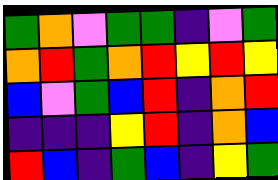[["green", "orange", "violet", "green", "green", "indigo", "violet", "green"], ["orange", "red", "green", "orange", "red", "yellow", "red", "yellow"], ["blue", "violet", "green", "blue", "red", "indigo", "orange", "red"], ["indigo", "indigo", "indigo", "yellow", "red", "indigo", "orange", "blue"], ["red", "blue", "indigo", "green", "blue", "indigo", "yellow", "green"]]